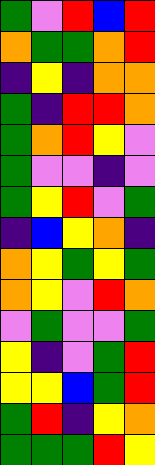[["green", "violet", "red", "blue", "red"], ["orange", "green", "green", "orange", "red"], ["indigo", "yellow", "indigo", "orange", "orange"], ["green", "indigo", "red", "red", "orange"], ["green", "orange", "red", "yellow", "violet"], ["green", "violet", "violet", "indigo", "violet"], ["green", "yellow", "red", "violet", "green"], ["indigo", "blue", "yellow", "orange", "indigo"], ["orange", "yellow", "green", "yellow", "green"], ["orange", "yellow", "violet", "red", "orange"], ["violet", "green", "violet", "violet", "green"], ["yellow", "indigo", "violet", "green", "red"], ["yellow", "yellow", "blue", "green", "red"], ["green", "red", "indigo", "yellow", "orange"], ["green", "green", "green", "red", "yellow"]]